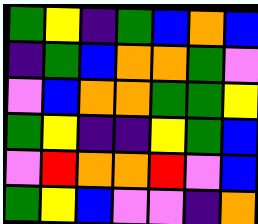[["green", "yellow", "indigo", "green", "blue", "orange", "blue"], ["indigo", "green", "blue", "orange", "orange", "green", "violet"], ["violet", "blue", "orange", "orange", "green", "green", "yellow"], ["green", "yellow", "indigo", "indigo", "yellow", "green", "blue"], ["violet", "red", "orange", "orange", "red", "violet", "blue"], ["green", "yellow", "blue", "violet", "violet", "indigo", "orange"]]